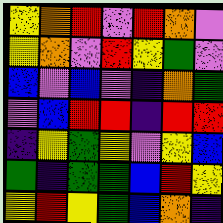[["yellow", "orange", "red", "violet", "red", "orange", "violet"], ["yellow", "orange", "violet", "red", "yellow", "green", "violet"], ["blue", "violet", "blue", "violet", "indigo", "orange", "green"], ["violet", "blue", "red", "red", "indigo", "red", "red"], ["indigo", "yellow", "green", "yellow", "violet", "yellow", "blue"], ["green", "indigo", "green", "green", "blue", "red", "yellow"], ["yellow", "red", "yellow", "green", "blue", "orange", "indigo"]]